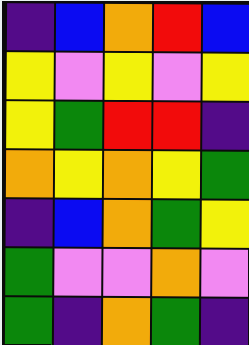[["indigo", "blue", "orange", "red", "blue"], ["yellow", "violet", "yellow", "violet", "yellow"], ["yellow", "green", "red", "red", "indigo"], ["orange", "yellow", "orange", "yellow", "green"], ["indigo", "blue", "orange", "green", "yellow"], ["green", "violet", "violet", "orange", "violet"], ["green", "indigo", "orange", "green", "indigo"]]